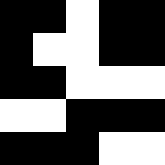[["black", "black", "white", "black", "black"], ["black", "white", "white", "black", "black"], ["black", "black", "white", "white", "white"], ["white", "white", "black", "black", "black"], ["black", "black", "black", "white", "white"]]